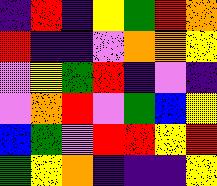[["indigo", "red", "indigo", "yellow", "green", "red", "orange"], ["red", "indigo", "indigo", "violet", "orange", "orange", "yellow"], ["violet", "yellow", "green", "red", "indigo", "violet", "indigo"], ["violet", "orange", "red", "violet", "green", "blue", "yellow"], ["blue", "green", "violet", "red", "red", "yellow", "red"], ["green", "yellow", "orange", "indigo", "indigo", "indigo", "yellow"]]